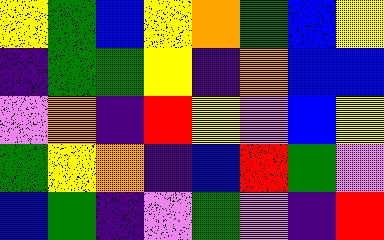[["yellow", "green", "blue", "yellow", "orange", "green", "blue", "yellow"], ["indigo", "green", "green", "yellow", "indigo", "orange", "blue", "blue"], ["violet", "orange", "indigo", "red", "yellow", "violet", "blue", "yellow"], ["green", "yellow", "orange", "indigo", "blue", "red", "green", "violet"], ["blue", "green", "indigo", "violet", "green", "violet", "indigo", "red"]]